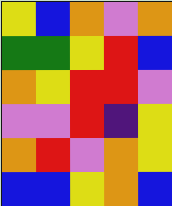[["yellow", "blue", "orange", "violet", "orange"], ["green", "green", "yellow", "red", "blue"], ["orange", "yellow", "red", "red", "violet"], ["violet", "violet", "red", "indigo", "yellow"], ["orange", "red", "violet", "orange", "yellow"], ["blue", "blue", "yellow", "orange", "blue"]]